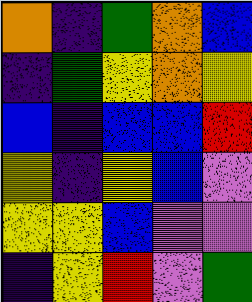[["orange", "indigo", "green", "orange", "blue"], ["indigo", "green", "yellow", "orange", "yellow"], ["blue", "indigo", "blue", "blue", "red"], ["yellow", "indigo", "yellow", "blue", "violet"], ["yellow", "yellow", "blue", "violet", "violet"], ["indigo", "yellow", "red", "violet", "green"]]